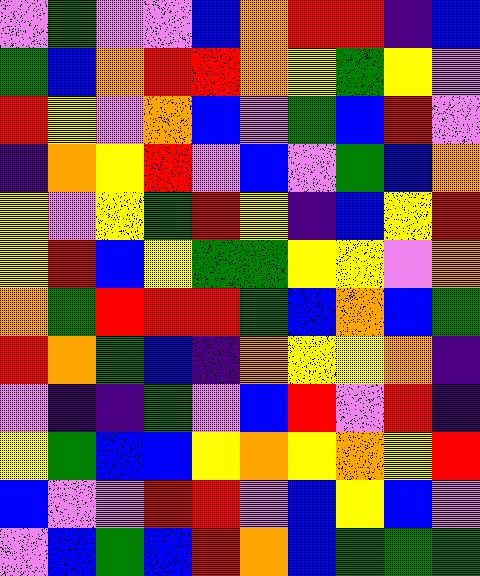[["violet", "green", "violet", "violet", "blue", "orange", "red", "red", "indigo", "blue"], ["green", "blue", "orange", "red", "red", "orange", "yellow", "green", "yellow", "violet"], ["red", "yellow", "violet", "orange", "blue", "violet", "green", "blue", "red", "violet"], ["indigo", "orange", "yellow", "red", "violet", "blue", "violet", "green", "blue", "orange"], ["yellow", "violet", "yellow", "green", "red", "yellow", "indigo", "blue", "yellow", "red"], ["yellow", "red", "blue", "yellow", "green", "green", "yellow", "yellow", "violet", "orange"], ["orange", "green", "red", "red", "red", "green", "blue", "orange", "blue", "green"], ["red", "orange", "green", "blue", "indigo", "orange", "yellow", "yellow", "orange", "indigo"], ["violet", "indigo", "indigo", "green", "violet", "blue", "red", "violet", "red", "indigo"], ["yellow", "green", "blue", "blue", "yellow", "orange", "yellow", "orange", "yellow", "red"], ["blue", "violet", "violet", "red", "red", "violet", "blue", "yellow", "blue", "violet"], ["violet", "blue", "green", "blue", "red", "orange", "blue", "green", "green", "green"]]